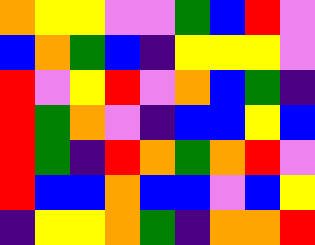[["orange", "yellow", "yellow", "violet", "violet", "green", "blue", "red", "violet"], ["blue", "orange", "green", "blue", "indigo", "yellow", "yellow", "yellow", "violet"], ["red", "violet", "yellow", "red", "violet", "orange", "blue", "green", "indigo"], ["red", "green", "orange", "violet", "indigo", "blue", "blue", "yellow", "blue"], ["red", "green", "indigo", "red", "orange", "green", "orange", "red", "violet"], ["red", "blue", "blue", "orange", "blue", "blue", "violet", "blue", "yellow"], ["indigo", "yellow", "yellow", "orange", "green", "indigo", "orange", "orange", "red"]]